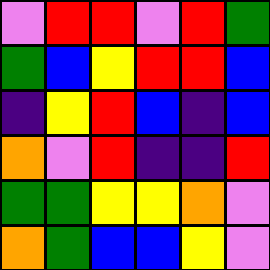[["violet", "red", "red", "violet", "red", "green"], ["green", "blue", "yellow", "red", "red", "blue"], ["indigo", "yellow", "red", "blue", "indigo", "blue"], ["orange", "violet", "red", "indigo", "indigo", "red"], ["green", "green", "yellow", "yellow", "orange", "violet"], ["orange", "green", "blue", "blue", "yellow", "violet"]]